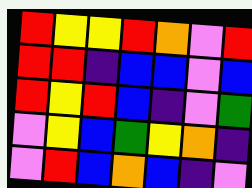[["red", "yellow", "yellow", "red", "orange", "violet", "red"], ["red", "red", "indigo", "blue", "blue", "violet", "blue"], ["red", "yellow", "red", "blue", "indigo", "violet", "green"], ["violet", "yellow", "blue", "green", "yellow", "orange", "indigo"], ["violet", "red", "blue", "orange", "blue", "indigo", "violet"]]